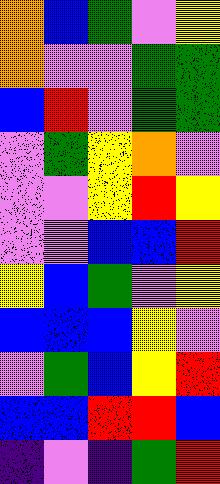[["orange", "blue", "green", "violet", "yellow"], ["orange", "violet", "violet", "green", "green"], ["blue", "red", "violet", "green", "green"], ["violet", "green", "yellow", "orange", "violet"], ["violet", "violet", "yellow", "red", "yellow"], ["violet", "violet", "blue", "blue", "red"], ["yellow", "blue", "green", "violet", "yellow"], ["blue", "blue", "blue", "yellow", "violet"], ["violet", "green", "blue", "yellow", "red"], ["blue", "blue", "red", "red", "blue"], ["indigo", "violet", "indigo", "green", "red"]]